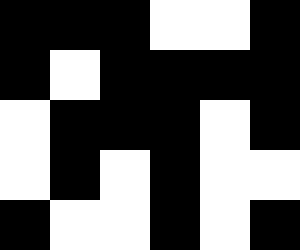[["black", "black", "black", "white", "white", "black"], ["black", "white", "black", "black", "black", "black"], ["white", "black", "black", "black", "white", "black"], ["white", "black", "white", "black", "white", "white"], ["black", "white", "white", "black", "white", "black"]]